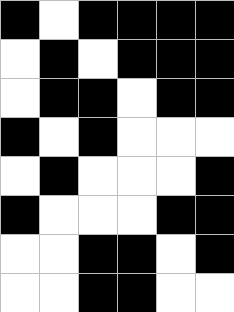[["black", "white", "black", "black", "black", "black"], ["white", "black", "white", "black", "black", "black"], ["white", "black", "black", "white", "black", "black"], ["black", "white", "black", "white", "white", "white"], ["white", "black", "white", "white", "white", "black"], ["black", "white", "white", "white", "black", "black"], ["white", "white", "black", "black", "white", "black"], ["white", "white", "black", "black", "white", "white"]]